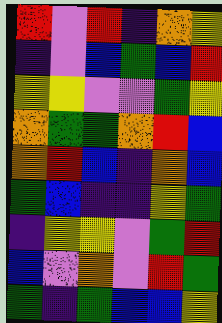[["red", "violet", "red", "indigo", "orange", "yellow"], ["indigo", "violet", "blue", "green", "blue", "red"], ["yellow", "yellow", "violet", "violet", "green", "yellow"], ["orange", "green", "green", "orange", "red", "blue"], ["orange", "red", "blue", "indigo", "orange", "blue"], ["green", "blue", "indigo", "indigo", "yellow", "green"], ["indigo", "yellow", "yellow", "violet", "green", "red"], ["blue", "violet", "orange", "violet", "red", "green"], ["green", "indigo", "green", "blue", "blue", "yellow"]]